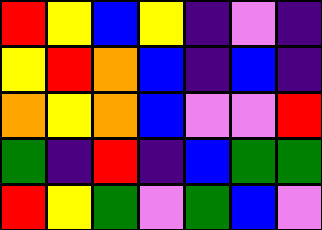[["red", "yellow", "blue", "yellow", "indigo", "violet", "indigo"], ["yellow", "red", "orange", "blue", "indigo", "blue", "indigo"], ["orange", "yellow", "orange", "blue", "violet", "violet", "red"], ["green", "indigo", "red", "indigo", "blue", "green", "green"], ["red", "yellow", "green", "violet", "green", "blue", "violet"]]